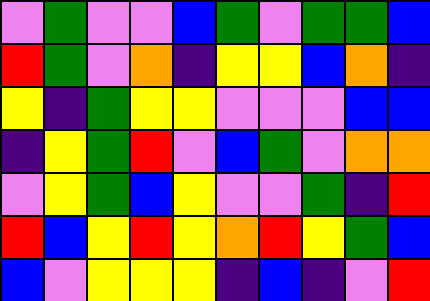[["violet", "green", "violet", "violet", "blue", "green", "violet", "green", "green", "blue"], ["red", "green", "violet", "orange", "indigo", "yellow", "yellow", "blue", "orange", "indigo"], ["yellow", "indigo", "green", "yellow", "yellow", "violet", "violet", "violet", "blue", "blue"], ["indigo", "yellow", "green", "red", "violet", "blue", "green", "violet", "orange", "orange"], ["violet", "yellow", "green", "blue", "yellow", "violet", "violet", "green", "indigo", "red"], ["red", "blue", "yellow", "red", "yellow", "orange", "red", "yellow", "green", "blue"], ["blue", "violet", "yellow", "yellow", "yellow", "indigo", "blue", "indigo", "violet", "red"]]